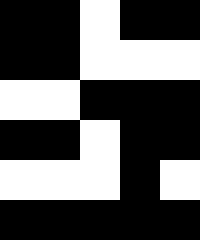[["black", "black", "white", "black", "black"], ["black", "black", "white", "white", "white"], ["white", "white", "black", "black", "black"], ["black", "black", "white", "black", "black"], ["white", "white", "white", "black", "white"], ["black", "black", "black", "black", "black"]]